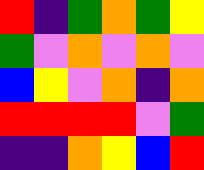[["red", "indigo", "green", "orange", "green", "yellow"], ["green", "violet", "orange", "violet", "orange", "violet"], ["blue", "yellow", "violet", "orange", "indigo", "orange"], ["red", "red", "red", "red", "violet", "green"], ["indigo", "indigo", "orange", "yellow", "blue", "red"]]